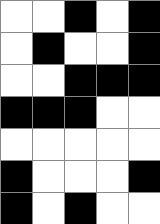[["white", "white", "black", "white", "black"], ["white", "black", "white", "white", "black"], ["white", "white", "black", "black", "black"], ["black", "black", "black", "white", "white"], ["white", "white", "white", "white", "white"], ["black", "white", "white", "white", "black"], ["black", "white", "black", "white", "white"]]